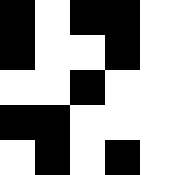[["black", "white", "black", "black", "white"], ["black", "white", "white", "black", "white"], ["white", "white", "black", "white", "white"], ["black", "black", "white", "white", "white"], ["white", "black", "white", "black", "white"]]